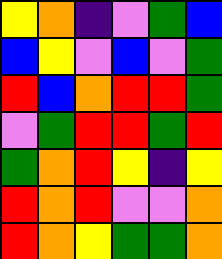[["yellow", "orange", "indigo", "violet", "green", "blue"], ["blue", "yellow", "violet", "blue", "violet", "green"], ["red", "blue", "orange", "red", "red", "green"], ["violet", "green", "red", "red", "green", "red"], ["green", "orange", "red", "yellow", "indigo", "yellow"], ["red", "orange", "red", "violet", "violet", "orange"], ["red", "orange", "yellow", "green", "green", "orange"]]